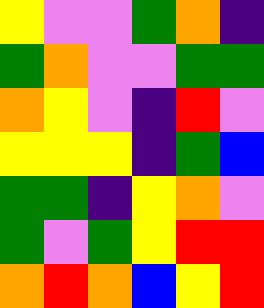[["yellow", "violet", "violet", "green", "orange", "indigo"], ["green", "orange", "violet", "violet", "green", "green"], ["orange", "yellow", "violet", "indigo", "red", "violet"], ["yellow", "yellow", "yellow", "indigo", "green", "blue"], ["green", "green", "indigo", "yellow", "orange", "violet"], ["green", "violet", "green", "yellow", "red", "red"], ["orange", "red", "orange", "blue", "yellow", "red"]]